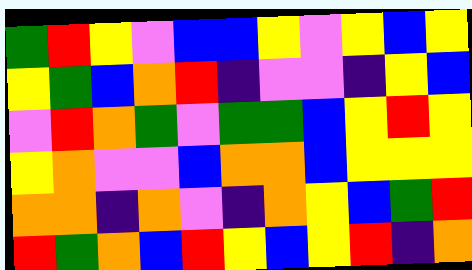[["green", "red", "yellow", "violet", "blue", "blue", "yellow", "violet", "yellow", "blue", "yellow"], ["yellow", "green", "blue", "orange", "red", "indigo", "violet", "violet", "indigo", "yellow", "blue"], ["violet", "red", "orange", "green", "violet", "green", "green", "blue", "yellow", "red", "yellow"], ["yellow", "orange", "violet", "violet", "blue", "orange", "orange", "blue", "yellow", "yellow", "yellow"], ["orange", "orange", "indigo", "orange", "violet", "indigo", "orange", "yellow", "blue", "green", "red"], ["red", "green", "orange", "blue", "red", "yellow", "blue", "yellow", "red", "indigo", "orange"]]